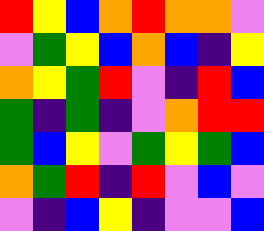[["red", "yellow", "blue", "orange", "red", "orange", "orange", "violet"], ["violet", "green", "yellow", "blue", "orange", "blue", "indigo", "yellow"], ["orange", "yellow", "green", "red", "violet", "indigo", "red", "blue"], ["green", "indigo", "green", "indigo", "violet", "orange", "red", "red"], ["green", "blue", "yellow", "violet", "green", "yellow", "green", "blue"], ["orange", "green", "red", "indigo", "red", "violet", "blue", "violet"], ["violet", "indigo", "blue", "yellow", "indigo", "violet", "violet", "blue"]]